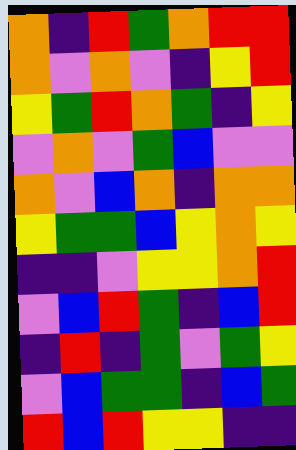[["orange", "indigo", "red", "green", "orange", "red", "red"], ["orange", "violet", "orange", "violet", "indigo", "yellow", "red"], ["yellow", "green", "red", "orange", "green", "indigo", "yellow"], ["violet", "orange", "violet", "green", "blue", "violet", "violet"], ["orange", "violet", "blue", "orange", "indigo", "orange", "orange"], ["yellow", "green", "green", "blue", "yellow", "orange", "yellow"], ["indigo", "indigo", "violet", "yellow", "yellow", "orange", "red"], ["violet", "blue", "red", "green", "indigo", "blue", "red"], ["indigo", "red", "indigo", "green", "violet", "green", "yellow"], ["violet", "blue", "green", "green", "indigo", "blue", "green"], ["red", "blue", "red", "yellow", "yellow", "indigo", "indigo"]]